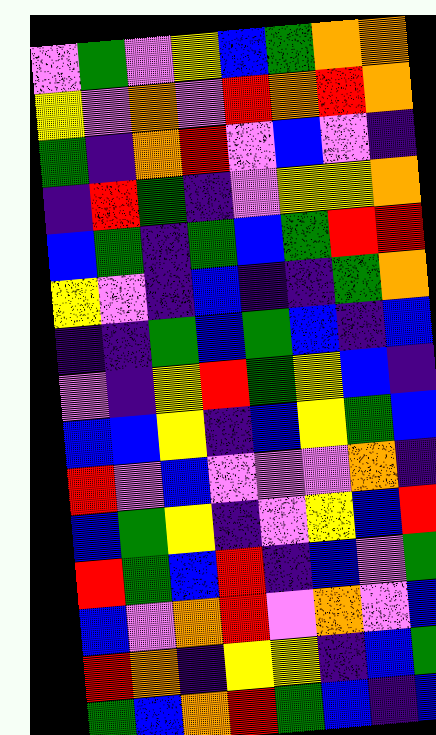[["violet", "green", "violet", "yellow", "blue", "green", "orange", "orange"], ["yellow", "violet", "orange", "violet", "red", "orange", "red", "orange"], ["green", "indigo", "orange", "red", "violet", "blue", "violet", "indigo"], ["indigo", "red", "green", "indigo", "violet", "yellow", "yellow", "orange"], ["blue", "green", "indigo", "green", "blue", "green", "red", "red"], ["yellow", "violet", "indigo", "blue", "indigo", "indigo", "green", "orange"], ["indigo", "indigo", "green", "blue", "green", "blue", "indigo", "blue"], ["violet", "indigo", "yellow", "red", "green", "yellow", "blue", "indigo"], ["blue", "blue", "yellow", "indigo", "blue", "yellow", "green", "blue"], ["red", "violet", "blue", "violet", "violet", "violet", "orange", "indigo"], ["blue", "green", "yellow", "indigo", "violet", "yellow", "blue", "red"], ["red", "green", "blue", "red", "indigo", "blue", "violet", "green"], ["blue", "violet", "orange", "red", "violet", "orange", "violet", "blue"], ["red", "orange", "indigo", "yellow", "yellow", "indigo", "blue", "green"], ["green", "blue", "orange", "red", "green", "blue", "indigo", "blue"]]